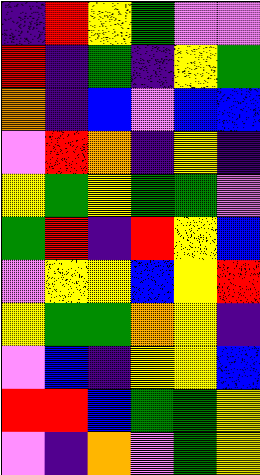[["indigo", "red", "yellow", "green", "violet", "violet"], ["red", "indigo", "green", "indigo", "yellow", "green"], ["orange", "indigo", "blue", "violet", "blue", "blue"], ["violet", "red", "orange", "indigo", "yellow", "indigo"], ["yellow", "green", "yellow", "green", "green", "violet"], ["green", "red", "indigo", "red", "yellow", "blue"], ["violet", "yellow", "yellow", "blue", "yellow", "red"], ["yellow", "green", "green", "orange", "yellow", "indigo"], ["violet", "blue", "indigo", "yellow", "yellow", "blue"], ["red", "red", "blue", "green", "green", "yellow"], ["violet", "indigo", "orange", "violet", "green", "yellow"]]